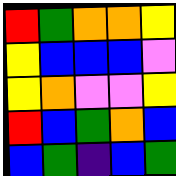[["red", "green", "orange", "orange", "yellow"], ["yellow", "blue", "blue", "blue", "violet"], ["yellow", "orange", "violet", "violet", "yellow"], ["red", "blue", "green", "orange", "blue"], ["blue", "green", "indigo", "blue", "green"]]